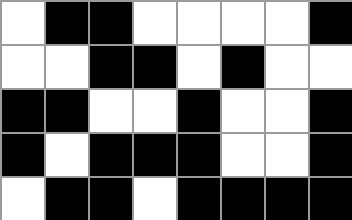[["white", "black", "black", "white", "white", "white", "white", "black"], ["white", "white", "black", "black", "white", "black", "white", "white"], ["black", "black", "white", "white", "black", "white", "white", "black"], ["black", "white", "black", "black", "black", "white", "white", "black"], ["white", "black", "black", "white", "black", "black", "black", "black"]]